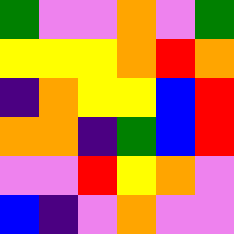[["green", "violet", "violet", "orange", "violet", "green"], ["yellow", "yellow", "yellow", "orange", "red", "orange"], ["indigo", "orange", "yellow", "yellow", "blue", "red"], ["orange", "orange", "indigo", "green", "blue", "red"], ["violet", "violet", "red", "yellow", "orange", "violet"], ["blue", "indigo", "violet", "orange", "violet", "violet"]]